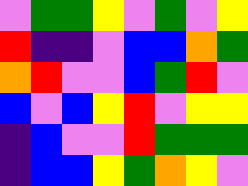[["violet", "green", "green", "yellow", "violet", "green", "violet", "yellow"], ["red", "indigo", "indigo", "violet", "blue", "blue", "orange", "green"], ["orange", "red", "violet", "violet", "blue", "green", "red", "violet"], ["blue", "violet", "blue", "yellow", "red", "violet", "yellow", "yellow"], ["indigo", "blue", "violet", "violet", "red", "green", "green", "green"], ["indigo", "blue", "blue", "yellow", "green", "orange", "yellow", "violet"]]